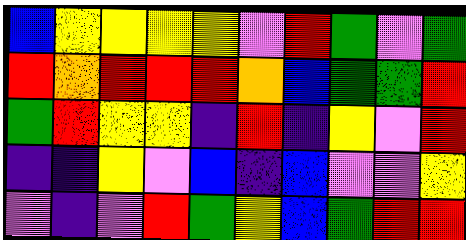[["blue", "yellow", "yellow", "yellow", "yellow", "violet", "red", "green", "violet", "green"], ["red", "orange", "red", "red", "red", "orange", "blue", "green", "green", "red"], ["green", "red", "yellow", "yellow", "indigo", "red", "indigo", "yellow", "violet", "red"], ["indigo", "indigo", "yellow", "violet", "blue", "indigo", "blue", "violet", "violet", "yellow"], ["violet", "indigo", "violet", "red", "green", "yellow", "blue", "green", "red", "red"]]